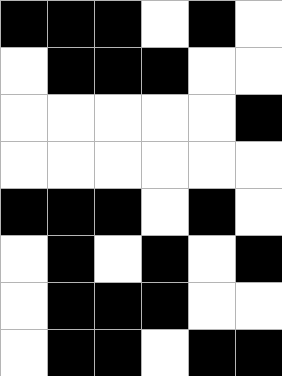[["black", "black", "black", "white", "black", "white"], ["white", "black", "black", "black", "white", "white"], ["white", "white", "white", "white", "white", "black"], ["white", "white", "white", "white", "white", "white"], ["black", "black", "black", "white", "black", "white"], ["white", "black", "white", "black", "white", "black"], ["white", "black", "black", "black", "white", "white"], ["white", "black", "black", "white", "black", "black"]]